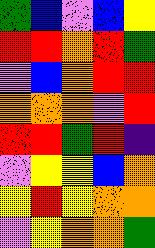[["green", "blue", "violet", "blue", "yellow"], ["red", "red", "orange", "red", "green"], ["violet", "blue", "orange", "red", "red"], ["orange", "orange", "orange", "violet", "red"], ["red", "red", "green", "red", "indigo"], ["violet", "yellow", "yellow", "blue", "orange"], ["yellow", "red", "yellow", "orange", "orange"], ["violet", "yellow", "orange", "orange", "green"]]